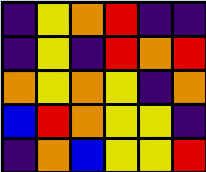[["indigo", "yellow", "orange", "red", "indigo", "indigo"], ["indigo", "yellow", "indigo", "red", "orange", "red"], ["orange", "yellow", "orange", "yellow", "indigo", "orange"], ["blue", "red", "orange", "yellow", "yellow", "indigo"], ["indigo", "orange", "blue", "yellow", "yellow", "red"]]